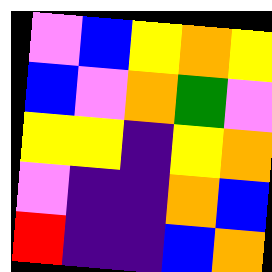[["violet", "blue", "yellow", "orange", "yellow"], ["blue", "violet", "orange", "green", "violet"], ["yellow", "yellow", "indigo", "yellow", "orange"], ["violet", "indigo", "indigo", "orange", "blue"], ["red", "indigo", "indigo", "blue", "orange"]]